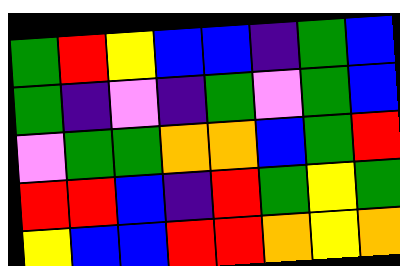[["green", "red", "yellow", "blue", "blue", "indigo", "green", "blue"], ["green", "indigo", "violet", "indigo", "green", "violet", "green", "blue"], ["violet", "green", "green", "orange", "orange", "blue", "green", "red"], ["red", "red", "blue", "indigo", "red", "green", "yellow", "green"], ["yellow", "blue", "blue", "red", "red", "orange", "yellow", "orange"]]